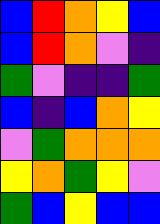[["blue", "red", "orange", "yellow", "blue"], ["blue", "red", "orange", "violet", "indigo"], ["green", "violet", "indigo", "indigo", "green"], ["blue", "indigo", "blue", "orange", "yellow"], ["violet", "green", "orange", "orange", "orange"], ["yellow", "orange", "green", "yellow", "violet"], ["green", "blue", "yellow", "blue", "blue"]]